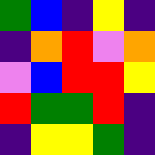[["green", "blue", "indigo", "yellow", "indigo"], ["indigo", "orange", "red", "violet", "orange"], ["violet", "blue", "red", "red", "yellow"], ["red", "green", "green", "red", "indigo"], ["indigo", "yellow", "yellow", "green", "indigo"]]